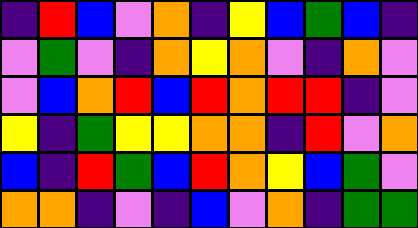[["indigo", "red", "blue", "violet", "orange", "indigo", "yellow", "blue", "green", "blue", "indigo"], ["violet", "green", "violet", "indigo", "orange", "yellow", "orange", "violet", "indigo", "orange", "violet"], ["violet", "blue", "orange", "red", "blue", "red", "orange", "red", "red", "indigo", "violet"], ["yellow", "indigo", "green", "yellow", "yellow", "orange", "orange", "indigo", "red", "violet", "orange"], ["blue", "indigo", "red", "green", "blue", "red", "orange", "yellow", "blue", "green", "violet"], ["orange", "orange", "indigo", "violet", "indigo", "blue", "violet", "orange", "indigo", "green", "green"]]